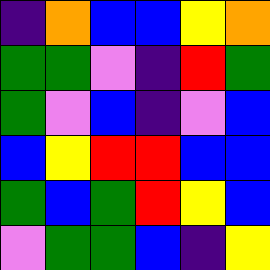[["indigo", "orange", "blue", "blue", "yellow", "orange"], ["green", "green", "violet", "indigo", "red", "green"], ["green", "violet", "blue", "indigo", "violet", "blue"], ["blue", "yellow", "red", "red", "blue", "blue"], ["green", "blue", "green", "red", "yellow", "blue"], ["violet", "green", "green", "blue", "indigo", "yellow"]]